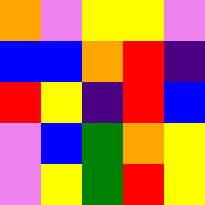[["orange", "violet", "yellow", "yellow", "violet"], ["blue", "blue", "orange", "red", "indigo"], ["red", "yellow", "indigo", "red", "blue"], ["violet", "blue", "green", "orange", "yellow"], ["violet", "yellow", "green", "red", "yellow"]]